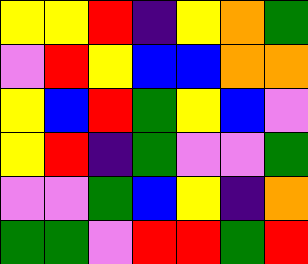[["yellow", "yellow", "red", "indigo", "yellow", "orange", "green"], ["violet", "red", "yellow", "blue", "blue", "orange", "orange"], ["yellow", "blue", "red", "green", "yellow", "blue", "violet"], ["yellow", "red", "indigo", "green", "violet", "violet", "green"], ["violet", "violet", "green", "blue", "yellow", "indigo", "orange"], ["green", "green", "violet", "red", "red", "green", "red"]]